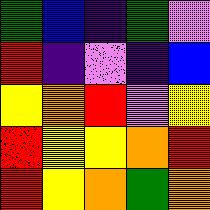[["green", "blue", "indigo", "green", "violet"], ["red", "indigo", "violet", "indigo", "blue"], ["yellow", "orange", "red", "violet", "yellow"], ["red", "yellow", "yellow", "orange", "red"], ["red", "yellow", "orange", "green", "orange"]]